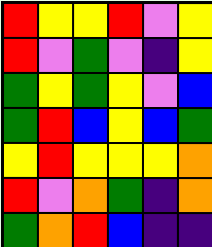[["red", "yellow", "yellow", "red", "violet", "yellow"], ["red", "violet", "green", "violet", "indigo", "yellow"], ["green", "yellow", "green", "yellow", "violet", "blue"], ["green", "red", "blue", "yellow", "blue", "green"], ["yellow", "red", "yellow", "yellow", "yellow", "orange"], ["red", "violet", "orange", "green", "indigo", "orange"], ["green", "orange", "red", "blue", "indigo", "indigo"]]